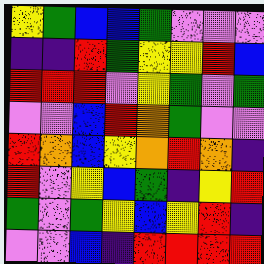[["yellow", "green", "blue", "blue", "green", "violet", "violet", "violet"], ["indigo", "indigo", "red", "green", "yellow", "yellow", "red", "blue"], ["red", "red", "red", "violet", "yellow", "green", "violet", "green"], ["violet", "violet", "blue", "red", "orange", "green", "violet", "violet"], ["red", "orange", "blue", "yellow", "orange", "red", "orange", "indigo"], ["red", "violet", "yellow", "blue", "green", "indigo", "yellow", "red"], ["green", "violet", "green", "yellow", "blue", "yellow", "red", "indigo"], ["violet", "violet", "blue", "indigo", "red", "red", "red", "red"]]